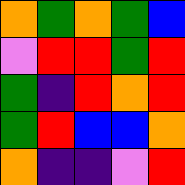[["orange", "green", "orange", "green", "blue"], ["violet", "red", "red", "green", "red"], ["green", "indigo", "red", "orange", "red"], ["green", "red", "blue", "blue", "orange"], ["orange", "indigo", "indigo", "violet", "red"]]